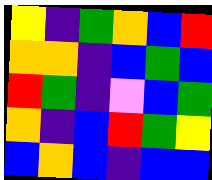[["yellow", "indigo", "green", "orange", "blue", "red"], ["orange", "orange", "indigo", "blue", "green", "blue"], ["red", "green", "indigo", "violet", "blue", "green"], ["orange", "indigo", "blue", "red", "green", "yellow"], ["blue", "orange", "blue", "indigo", "blue", "blue"]]